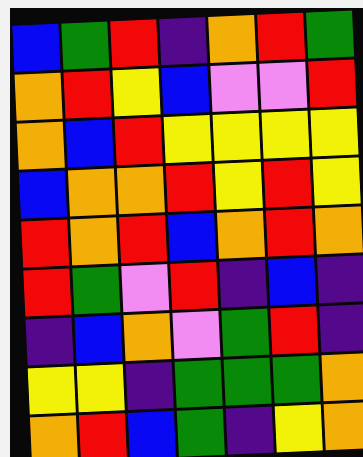[["blue", "green", "red", "indigo", "orange", "red", "green"], ["orange", "red", "yellow", "blue", "violet", "violet", "red"], ["orange", "blue", "red", "yellow", "yellow", "yellow", "yellow"], ["blue", "orange", "orange", "red", "yellow", "red", "yellow"], ["red", "orange", "red", "blue", "orange", "red", "orange"], ["red", "green", "violet", "red", "indigo", "blue", "indigo"], ["indigo", "blue", "orange", "violet", "green", "red", "indigo"], ["yellow", "yellow", "indigo", "green", "green", "green", "orange"], ["orange", "red", "blue", "green", "indigo", "yellow", "orange"]]